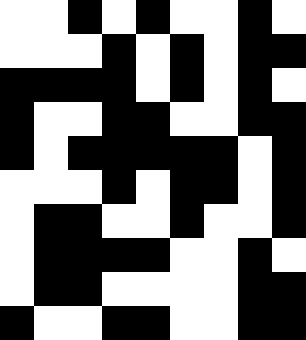[["white", "white", "black", "white", "black", "white", "white", "black", "white"], ["white", "white", "white", "black", "white", "black", "white", "black", "black"], ["black", "black", "black", "black", "white", "black", "white", "black", "white"], ["black", "white", "white", "black", "black", "white", "white", "black", "black"], ["black", "white", "black", "black", "black", "black", "black", "white", "black"], ["white", "white", "white", "black", "white", "black", "black", "white", "black"], ["white", "black", "black", "white", "white", "black", "white", "white", "black"], ["white", "black", "black", "black", "black", "white", "white", "black", "white"], ["white", "black", "black", "white", "white", "white", "white", "black", "black"], ["black", "white", "white", "black", "black", "white", "white", "black", "black"]]